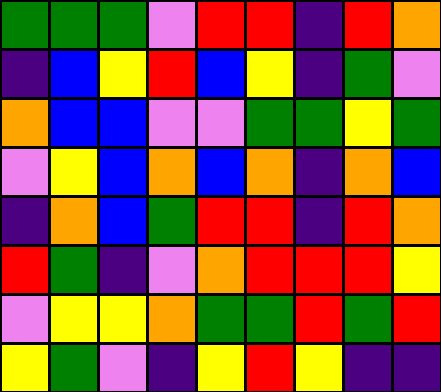[["green", "green", "green", "violet", "red", "red", "indigo", "red", "orange"], ["indigo", "blue", "yellow", "red", "blue", "yellow", "indigo", "green", "violet"], ["orange", "blue", "blue", "violet", "violet", "green", "green", "yellow", "green"], ["violet", "yellow", "blue", "orange", "blue", "orange", "indigo", "orange", "blue"], ["indigo", "orange", "blue", "green", "red", "red", "indigo", "red", "orange"], ["red", "green", "indigo", "violet", "orange", "red", "red", "red", "yellow"], ["violet", "yellow", "yellow", "orange", "green", "green", "red", "green", "red"], ["yellow", "green", "violet", "indigo", "yellow", "red", "yellow", "indigo", "indigo"]]